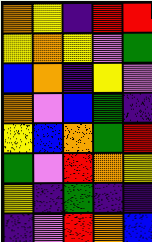[["orange", "yellow", "indigo", "red", "red"], ["yellow", "orange", "yellow", "violet", "green"], ["blue", "orange", "indigo", "yellow", "violet"], ["orange", "violet", "blue", "green", "indigo"], ["yellow", "blue", "orange", "green", "red"], ["green", "violet", "red", "orange", "yellow"], ["yellow", "indigo", "green", "indigo", "indigo"], ["indigo", "violet", "red", "orange", "blue"]]